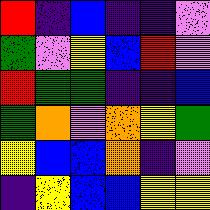[["red", "indigo", "blue", "indigo", "indigo", "violet"], ["green", "violet", "yellow", "blue", "red", "violet"], ["red", "green", "green", "indigo", "indigo", "blue"], ["green", "orange", "violet", "orange", "yellow", "green"], ["yellow", "blue", "blue", "orange", "indigo", "violet"], ["indigo", "yellow", "blue", "blue", "yellow", "yellow"]]